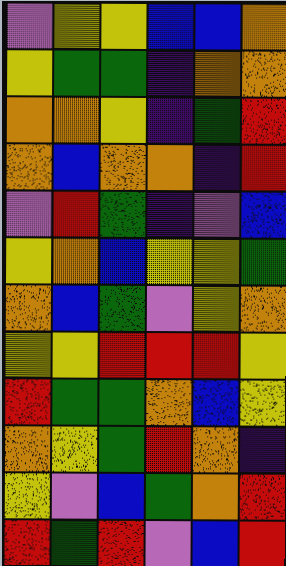[["violet", "yellow", "yellow", "blue", "blue", "orange"], ["yellow", "green", "green", "indigo", "orange", "orange"], ["orange", "orange", "yellow", "indigo", "green", "red"], ["orange", "blue", "orange", "orange", "indigo", "red"], ["violet", "red", "green", "indigo", "violet", "blue"], ["yellow", "orange", "blue", "yellow", "yellow", "green"], ["orange", "blue", "green", "violet", "yellow", "orange"], ["yellow", "yellow", "red", "red", "red", "yellow"], ["red", "green", "green", "orange", "blue", "yellow"], ["orange", "yellow", "green", "red", "orange", "indigo"], ["yellow", "violet", "blue", "green", "orange", "red"], ["red", "green", "red", "violet", "blue", "red"]]